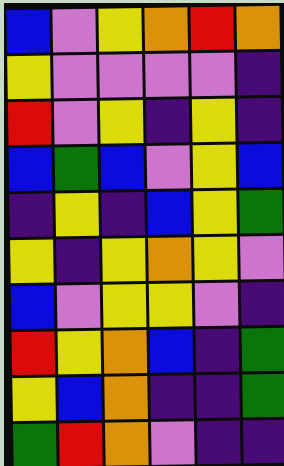[["blue", "violet", "yellow", "orange", "red", "orange"], ["yellow", "violet", "violet", "violet", "violet", "indigo"], ["red", "violet", "yellow", "indigo", "yellow", "indigo"], ["blue", "green", "blue", "violet", "yellow", "blue"], ["indigo", "yellow", "indigo", "blue", "yellow", "green"], ["yellow", "indigo", "yellow", "orange", "yellow", "violet"], ["blue", "violet", "yellow", "yellow", "violet", "indigo"], ["red", "yellow", "orange", "blue", "indigo", "green"], ["yellow", "blue", "orange", "indigo", "indigo", "green"], ["green", "red", "orange", "violet", "indigo", "indigo"]]